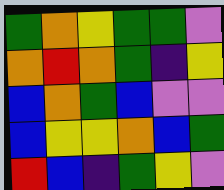[["green", "orange", "yellow", "green", "green", "violet"], ["orange", "red", "orange", "green", "indigo", "yellow"], ["blue", "orange", "green", "blue", "violet", "violet"], ["blue", "yellow", "yellow", "orange", "blue", "green"], ["red", "blue", "indigo", "green", "yellow", "violet"]]